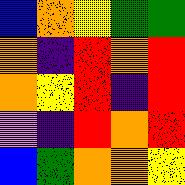[["blue", "orange", "yellow", "green", "green"], ["orange", "indigo", "red", "orange", "red"], ["orange", "yellow", "red", "indigo", "red"], ["violet", "indigo", "red", "orange", "red"], ["blue", "green", "orange", "orange", "yellow"]]